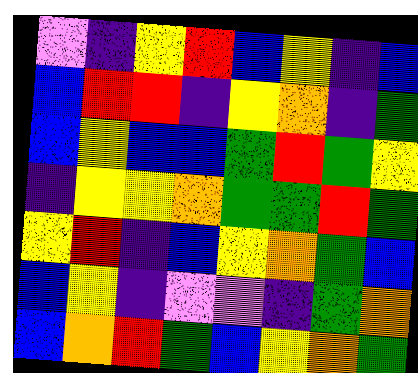[["violet", "indigo", "yellow", "red", "blue", "yellow", "indigo", "blue"], ["blue", "red", "red", "indigo", "yellow", "orange", "indigo", "green"], ["blue", "yellow", "blue", "blue", "green", "red", "green", "yellow"], ["indigo", "yellow", "yellow", "orange", "green", "green", "red", "green"], ["yellow", "red", "indigo", "blue", "yellow", "orange", "green", "blue"], ["blue", "yellow", "indigo", "violet", "violet", "indigo", "green", "orange"], ["blue", "orange", "red", "green", "blue", "yellow", "orange", "green"]]